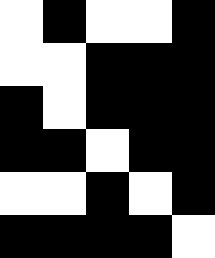[["white", "black", "white", "white", "black"], ["white", "white", "black", "black", "black"], ["black", "white", "black", "black", "black"], ["black", "black", "white", "black", "black"], ["white", "white", "black", "white", "black"], ["black", "black", "black", "black", "white"]]